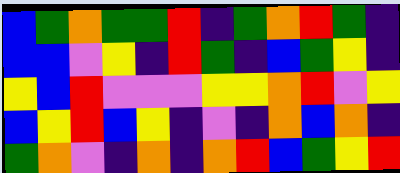[["blue", "green", "orange", "green", "green", "red", "indigo", "green", "orange", "red", "green", "indigo"], ["blue", "blue", "violet", "yellow", "indigo", "red", "green", "indigo", "blue", "green", "yellow", "indigo"], ["yellow", "blue", "red", "violet", "violet", "violet", "yellow", "yellow", "orange", "red", "violet", "yellow"], ["blue", "yellow", "red", "blue", "yellow", "indigo", "violet", "indigo", "orange", "blue", "orange", "indigo"], ["green", "orange", "violet", "indigo", "orange", "indigo", "orange", "red", "blue", "green", "yellow", "red"]]